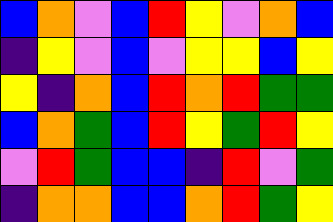[["blue", "orange", "violet", "blue", "red", "yellow", "violet", "orange", "blue"], ["indigo", "yellow", "violet", "blue", "violet", "yellow", "yellow", "blue", "yellow"], ["yellow", "indigo", "orange", "blue", "red", "orange", "red", "green", "green"], ["blue", "orange", "green", "blue", "red", "yellow", "green", "red", "yellow"], ["violet", "red", "green", "blue", "blue", "indigo", "red", "violet", "green"], ["indigo", "orange", "orange", "blue", "blue", "orange", "red", "green", "yellow"]]